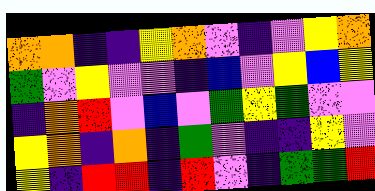[["orange", "orange", "indigo", "indigo", "yellow", "orange", "violet", "indigo", "violet", "yellow", "orange"], ["green", "violet", "yellow", "violet", "violet", "indigo", "blue", "violet", "yellow", "blue", "yellow"], ["indigo", "orange", "red", "violet", "blue", "violet", "green", "yellow", "green", "violet", "violet"], ["yellow", "orange", "indigo", "orange", "indigo", "green", "violet", "indigo", "indigo", "yellow", "violet"], ["yellow", "indigo", "red", "red", "indigo", "red", "violet", "indigo", "green", "green", "red"]]